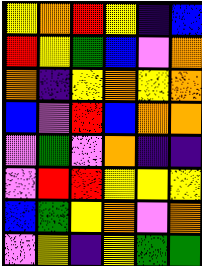[["yellow", "orange", "red", "yellow", "indigo", "blue"], ["red", "yellow", "green", "blue", "violet", "orange"], ["orange", "indigo", "yellow", "orange", "yellow", "orange"], ["blue", "violet", "red", "blue", "orange", "orange"], ["violet", "green", "violet", "orange", "indigo", "indigo"], ["violet", "red", "red", "yellow", "yellow", "yellow"], ["blue", "green", "yellow", "orange", "violet", "orange"], ["violet", "yellow", "indigo", "yellow", "green", "green"]]